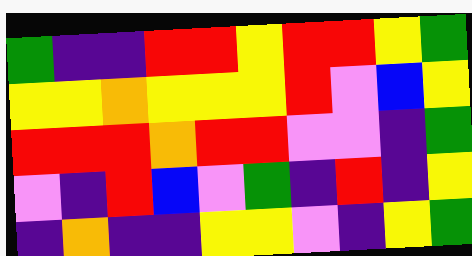[["green", "indigo", "indigo", "red", "red", "yellow", "red", "red", "yellow", "green"], ["yellow", "yellow", "orange", "yellow", "yellow", "yellow", "red", "violet", "blue", "yellow"], ["red", "red", "red", "orange", "red", "red", "violet", "violet", "indigo", "green"], ["violet", "indigo", "red", "blue", "violet", "green", "indigo", "red", "indigo", "yellow"], ["indigo", "orange", "indigo", "indigo", "yellow", "yellow", "violet", "indigo", "yellow", "green"]]